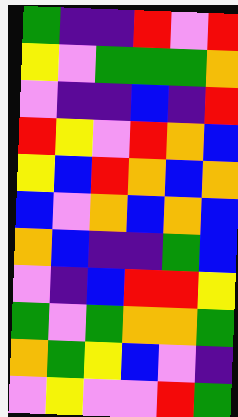[["green", "indigo", "indigo", "red", "violet", "red"], ["yellow", "violet", "green", "green", "green", "orange"], ["violet", "indigo", "indigo", "blue", "indigo", "red"], ["red", "yellow", "violet", "red", "orange", "blue"], ["yellow", "blue", "red", "orange", "blue", "orange"], ["blue", "violet", "orange", "blue", "orange", "blue"], ["orange", "blue", "indigo", "indigo", "green", "blue"], ["violet", "indigo", "blue", "red", "red", "yellow"], ["green", "violet", "green", "orange", "orange", "green"], ["orange", "green", "yellow", "blue", "violet", "indigo"], ["violet", "yellow", "violet", "violet", "red", "green"]]